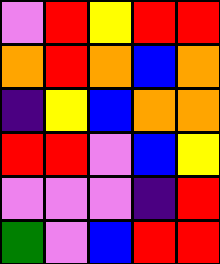[["violet", "red", "yellow", "red", "red"], ["orange", "red", "orange", "blue", "orange"], ["indigo", "yellow", "blue", "orange", "orange"], ["red", "red", "violet", "blue", "yellow"], ["violet", "violet", "violet", "indigo", "red"], ["green", "violet", "blue", "red", "red"]]